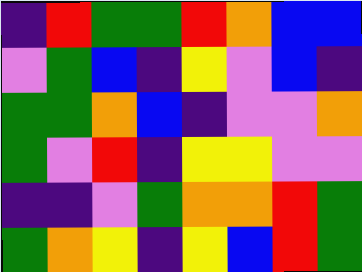[["indigo", "red", "green", "green", "red", "orange", "blue", "blue"], ["violet", "green", "blue", "indigo", "yellow", "violet", "blue", "indigo"], ["green", "green", "orange", "blue", "indigo", "violet", "violet", "orange"], ["green", "violet", "red", "indigo", "yellow", "yellow", "violet", "violet"], ["indigo", "indigo", "violet", "green", "orange", "orange", "red", "green"], ["green", "orange", "yellow", "indigo", "yellow", "blue", "red", "green"]]